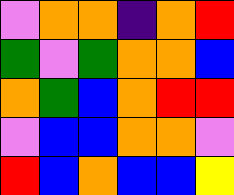[["violet", "orange", "orange", "indigo", "orange", "red"], ["green", "violet", "green", "orange", "orange", "blue"], ["orange", "green", "blue", "orange", "red", "red"], ["violet", "blue", "blue", "orange", "orange", "violet"], ["red", "blue", "orange", "blue", "blue", "yellow"]]